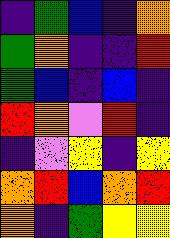[["indigo", "green", "blue", "indigo", "orange"], ["green", "orange", "indigo", "indigo", "red"], ["green", "blue", "indigo", "blue", "indigo"], ["red", "orange", "violet", "red", "indigo"], ["indigo", "violet", "yellow", "indigo", "yellow"], ["orange", "red", "blue", "orange", "red"], ["orange", "indigo", "green", "yellow", "yellow"]]